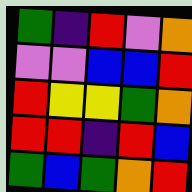[["green", "indigo", "red", "violet", "orange"], ["violet", "violet", "blue", "blue", "red"], ["red", "yellow", "yellow", "green", "orange"], ["red", "red", "indigo", "red", "blue"], ["green", "blue", "green", "orange", "red"]]